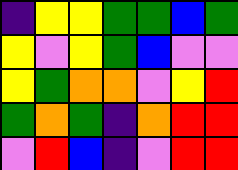[["indigo", "yellow", "yellow", "green", "green", "blue", "green"], ["yellow", "violet", "yellow", "green", "blue", "violet", "violet"], ["yellow", "green", "orange", "orange", "violet", "yellow", "red"], ["green", "orange", "green", "indigo", "orange", "red", "red"], ["violet", "red", "blue", "indigo", "violet", "red", "red"]]